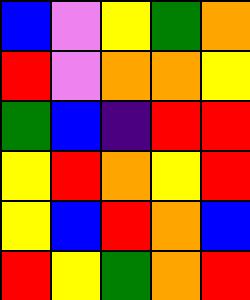[["blue", "violet", "yellow", "green", "orange"], ["red", "violet", "orange", "orange", "yellow"], ["green", "blue", "indigo", "red", "red"], ["yellow", "red", "orange", "yellow", "red"], ["yellow", "blue", "red", "orange", "blue"], ["red", "yellow", "green", "orange", "red"]]